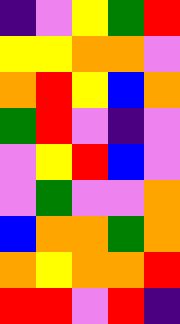[["indigo", "violet", "yellow", "green", "red"], ["yellow", "yellow", "orange", "orange", "violet"], ["orange", "red", "yellow", "blue", "orange"], ["green", "red", "violet", "indigo", "violet"], ["violet", "yellow", "red", "blue", "violet"], ["violet", "green", "violet", "violet", "orange"], ["blue", "orange", "orange", "green", "orange"], ["orange", "yellow", "orange", "orange", "red"], ["red", "red", "violet", "red", "indigo"]]